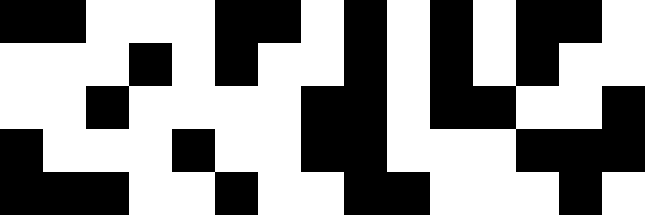[["black", "black", "white", "white", "white", "black", "black", "white", "black", "white", "black", "white", "black", "black", "white"], ["white", "white", "white", "black", "white", "black", "white", "white", "black", "white", "black", "white", "black", "white", "white"], ["white", "white", "black", "white", "white", "white", "white", "black", "black", "white", "black", "black", "white", "white", "black"], ["black", "white", "white", "white", "black", "white", "white", "black", "black", "white", "white", "white", "black", "black", "black"], ["black", "black", "black", "white", "white", "black", "white", "white", "black", "black", "white", "white", "white", "black", "white"]]